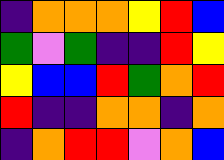[["indigo", "orange", "orange", "orange", "yellow", "red", "blue"], ["green", "violet", "green", "indigo", "indigo", "red", "yellow"], ["yellow", "blue", "blue", "red", "green", "orange", "red"], ["red", "indigo", "indigo", "orange", "orange", "indigo", "orange"], ["indigo", "orange", "red", "red", "violet", "orange", "blue"]]